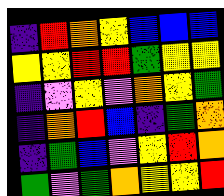[["indigo", "red", "orange", "yellow", "blue", "blue", "blue"], ["yellow", "yellow", "red", "red", "green", "yellow", "yellow"], ["indigo", "violet", "yellow", "violet", "orange", "yellow", "green"], ["indigo", "orange", "red", "blue", "indigo", "green", "orange"], ["indigo", "green", "blue", "violet", "yellow", "red", "orange"], ["green", "violet", "green", "orange", "yellow", "yellow", "red"]]